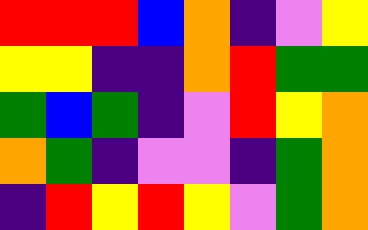[["red", "red", "red", "blue", "orange", "indigo", "violet", "yellow"], ["yellow", "yellow", "indigo", "indigo", "orange", "red", "green", "green"], ["green", "blue", "green", "indigo", "violet", "red", "yellow", "orange"], ["orange", "green", "indigo", "violet", "violet", "indigo", "green", "orange"], ["indigo", "red", "yellow", "red", "yellow", "violet", "green", "orange"]]